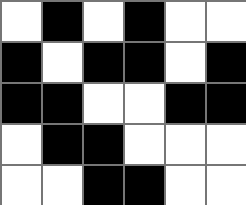[["white", "black", "white", "black", "white", "white"], ["black", "white", "black", "black", "white", "black"], ["black", "black", "white", "white", "black", "black"], ["white", "black", "black", "white", "white", "white"], ["white", "white", "black", "black", "white", "white"]]